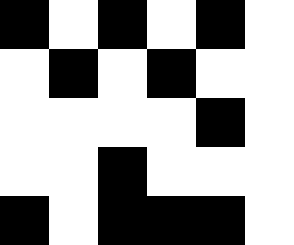[["black", "white", "black", "white", "black", "white"], ["white", "black", "white", "black", "white", "white"], ["white", "white", "white", "white", "black", "white"], ["white", "white", "black", "white", "white", "white"], ["black", "white", "black", "black", "black", "white"]]